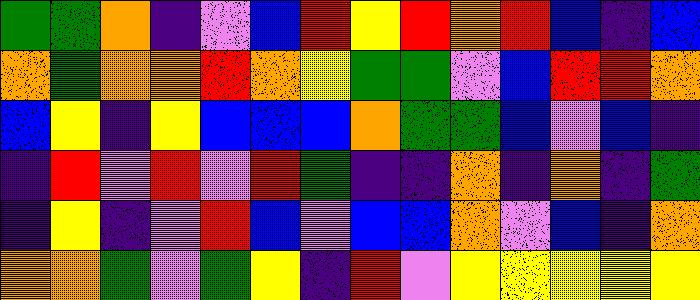[["green", "green", "orange", "indigo", "violet", "blue", "red", "yellow", "red", "orange", "red", "blue", "indigo", "blue"], ["orange", "green", "orange", "orange", "red", "orange", "yellow", "green", "green", "violet", "blue", "red", "red", "orange"], ["blue", "yellow", "indigo", "yellow", "blue", "blue", "blue", "orange", "green", "green", "blue", "violet", "blue", "indigo"], ["indigo", "red", "violet", "red", "violet", "red", "green", "indigo", "indigo", "orange", "indigo", "orange", "indigo", "green"], ["indigo", "yellow", "indigo", "violet", "red", "blue", "violet", "blue", "blue", "orange", "violet", "blue", "indigo", "orange"], ["orange", "orange", "green", "violet", "green", "yellow", "indigo", "red", "violet", "yellow", "yellow", "yellow", "yellow", "yellow"]]